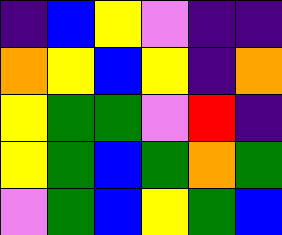[["indigo", "blue", "yellow", "violet", "indigo", "indigo"], ["orange", "yellow", "blue", "yellow", "indigo", "orange"], ["yellow", "green", "green", "violet", "red", "indigo"], ["yellow", "green", "blue", "green", "orange", "green"], ["violet", "green", "blue", "yellow", "green", "blue"]]